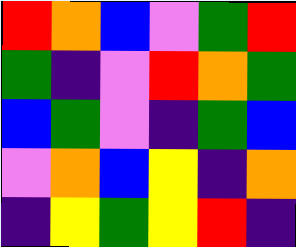[["red", "orange", "blue", "violet", "green", "red"], ["green", "indigo", "violet", "red", "orange", "green"], ["blue", "green", "violet", "indigo", "green", "blue"], ["violet", "orange", "blue", "yellow", "indigo", "orange"], ["indigo", "yellow", "green", "yellow", "red", "indigo"]]